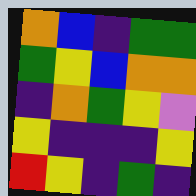[["orange", "blue", "indigo", "green", "green"], ["green", "yellow", "blue", "orange", "orange"], ["indigo", "orange", "green", "yellow", "violet"], ["yellow", "indigo", "indigo", "indigo", "yellow"], ["red", "yellow", "indigo", "green", "indigo"]]